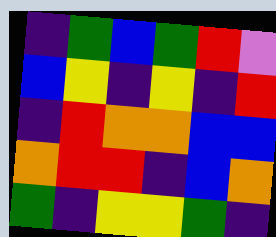[["indigo", "green", "blue", "green", "red", "violet"], ["blue", "yellow", "indigo", "yellow", "indigo", "red"], ["indigo", "red", "orange", "orange", "blue", "blue"], ["orange", "red", "red", "indigo", "blue", "orange"], ["green", "indigo", "yellow", "yellow", "green", "indigo"]]